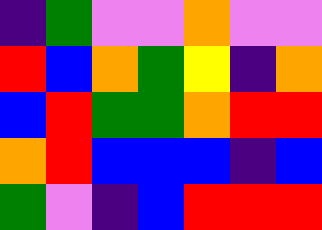[["indigo", "green", "violet", "violet", "orange", "violet", "violet"], ["red", "blue", "orange", "green", "yellow", "indigo", "orange"], ["blue", "red", "green", "green", "orange", "red", "red"], ["orange", "red", "blue", "blue", "blue", "indigo", "blue"], ["green", "violet", "indigo", "blue", "red", "red", "red"]]